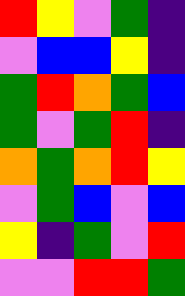[["red", "yellow", "violet", "green", "indigo"], ["violet", "blue", "blue", "yellow", "indigo"], ["green", "red", "orange", "green", "blue"], ["green", "violet", "green", "red", "indigo"], ["orange", "green", "orange", "red", "yellow"], ["violet", "green", "blue", "violet", "blue"], ["yellow", "indigo", "green", "violet", "red"], ["violet", "violet", "red", "red", "green"]]